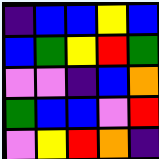[["indigo", "blue", "blue", "yellow", "blue"], ["blue", "green", "yellow", "red", "green"], ["violet", "violet", "indigo", "blue", "orange"], ["green", "blue", "blue", "violet", "red"], ["violet", "yellow", "red", "orange", "indigo"]]